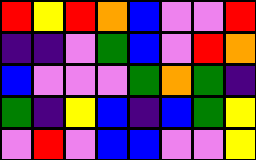[["red", "yellow", "red", "orange", "blue", "violet", "violet", "red"], ["indigo", "indigo", "violet", "green", "blue", "violet", "red", "orange"], ["blue", "violet", "violet", "violet", "green", "orange", "green", "indigo"], ["green", "indigo", "yellow", "blue", "indigo", "blue", "green", "yellow"], ["violet", "red", "violet", "blue", "blue", "violet", "violet", "yellow"]]